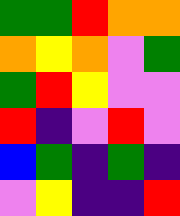[["green", "green", "red", "orange", "orange"], ["orange", "yellow", "orange", "violet", "green"], ["green", "red", "yellow", "violet", "violet"], ["red", "indigo", "violet", "red", "violet"], ["blue", "green", "indigo", "green", "indigo"], ["violet", "yellow", "indigo", "indigo", "red"]]